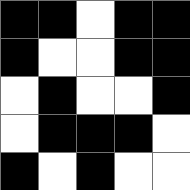[["black", "black", "white", "black", "black"], ["black", "white", "white", "black", "black"], ["white", "black", "white", "white", "black"], ["white", "black", "black", "black", "white"], ["black", "white", "black", "white", "white"]]